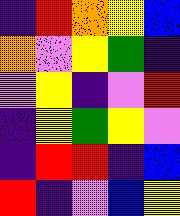[["indigo", "red", "orange", "yellow", "blue"], ["orange", "violet", "yellow", "green", "indigo"], ["violet", "yellow", "indigo", "violet", "red"], ["indigo", "yellow", "green", "yellow", "violet"], ["indigo", "red", "red", "indigo", "blue"], ["red", "indigo", "violet", "blue", "yellow"]]